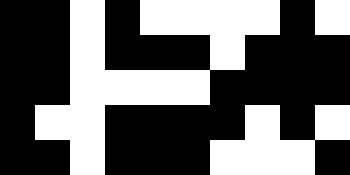[["black", "black", "white", "black", "white", "white", "white", "white", "black", "white"], ["black", "black", "white", "black", "black", "black", "white", "black", "black", "black"], ["black", "black", "white", "white", "white", "white", "black", "black", "black", "black"], ["black", "white", "white", "black", "black", "black", "black", "white", "black", "white"], ["black", "black", "white", "black", "black", "black", "white", "white", "white", "black"]]